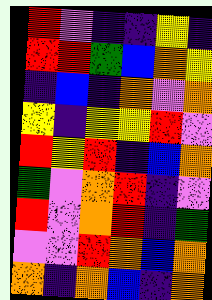[["red", "violet", "indigo", "indigo", "yellow", "indigo"], ["red", "red", "green", "blue", "orange", "yellow"], ["indigo", "blue", "indigo", "orange", "violet", "orange"], ["yellow", "indigo", "yellow", "yellow", "red", "violet"], ["red", "yellow", "red", "indigo", "blue", "orange"], ["green", "violet", "orange", "red", "indigo", "violet"], ["red", "violet", "orange", "red", "indigo", "green"], ["violet", "violet", "red", "orange", "blue", "orange"], ["orange", "indigo", "orange", "blue", "indigo", "orange"]]